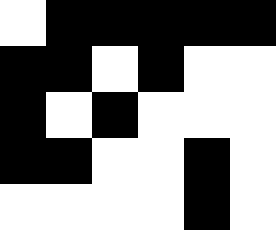[["white", "black", "black", "black", "black", "black"], ["black", "black", "white", "black", "white", "white"], ["black", "white", "black", "white", "white", "white"], ["black", "black", "white", "white", "black", "white"], ["white", "white", "white", "white", "black", "white"]]